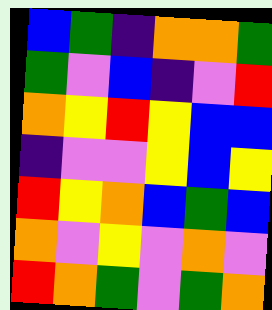[["blue", "green", "indigo", "orange", "orange", "green"], ["green", "violet", "blue", "indigo", "violet", "red"], ["orange", "yellow", "red", "yellow", "blue", "blue"], ["indigo", "violet", "violet", "yellow", "blue", "yellow"], ["red", "yellow", "orange", "blue", "green", "blue"], ["orange", "violet", "yellow", "violet", "orange", "violet"], ["red", "orange", "green", "violet", "green", "orange"]]